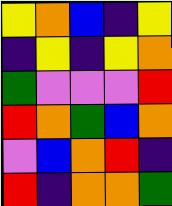[["yellow", "orange", "blue", "indigo", "yellow"], ["indigo", "yellow", "indigo", "yellow", "orange"], ["green", "violet", "violet", "violet", "red"], ["red", "orange", "green", "blue", "orange"], ["violet", "blue", "orange", "red", "indigo"], ["red", "indigo", "orange", "orange", "green"]]